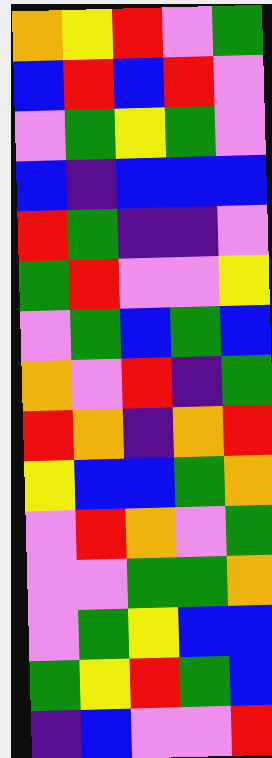[["orange", "yellow", "red", "violet", "green"], ["blue", "red", "blue", "red", "violet"], ["violet", "green", "yellow", "green", "violet"], ["blue", "indigo", "blue", "blue", "blue"], ["red", "green", "indigo", "indigo", "violet"], ["green", "red", "violet", "violet", "yellow"], ["violet", "green", "blue", "green", "blue"], ["orange", "violet", "red", "indigo", "green"], ["red", "orange", "indigo", "orange", "red"], ["yellow", "blue", "blue", "green", "orange"], ["violet", "red", "orange", "violet", "green"], ["violet", "violet", "green", "green", "orange"], ["violet", "green", "yellow", "blue", "blue"], ["green", "yellow", "red", "green", "blue"], ["indigo", "blue", "violet", "violet", "red"]]